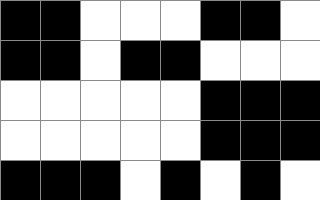[["black", "black", "white", "white", "white", "black", "black", "white"], ["black", "black", "white", "black", "black", "white", "white", "white"], ["white", "white", "white", "white", "white", "black", "black", "black"], ["white", "white", "white", "white", "white", "black", "black", "black"], ["black", "black", "black", "white", "black", "white", "black", "white"]]